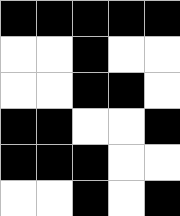[["black", "black", "black", "black", "black"], ["white", "white", "black", "white", "white"], ["white", "white", "black", "black", "white"], ["black", "black", "white", "white", "black"], ["black", "black", "black", "white", "white"], ["white", "white", "black", "white", "black"]]